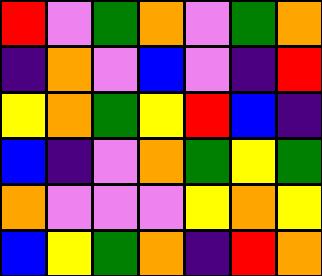[["red", "violet", "green", "orange", "violet", "green", "orange"], ["indigo", "orange", "violet", "blue", "violet", "indigo", "red"], ["yellow", "orange", "green", "yellow", "red", "blue", "indigo"], ["blue", "indigo", "violet", "orange", "green", "yellow", "green"], ["orange", "violet", "violet", "violet", "yellow", "orange", "yellow"], ["blue", "yellow", "green", "orange", "indigo", "red", "orange"]]